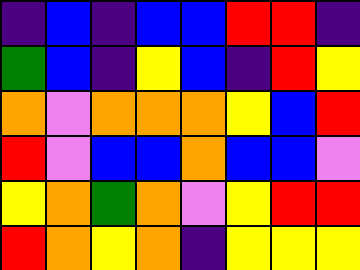[["indigo", "blue", "indigo", "blue", "blue", "red", "red", "indigo"], ["green", "blue", "indigo", "yellow", "blue", "indigo", "red", "yellow"], ["orange", "violet", "orange", "orange", "orange", "yellow", "blue", "red"], ["red", "violet", "blue", "blue", "orange", "blue", "blue", "violet"], ["yellow", "orange", "green", "orange", "violet", "yellow", "red", "red"], ["red", "orange", "yellow", "orange", "indigo", "yellow", "yellow", "yellow"]]